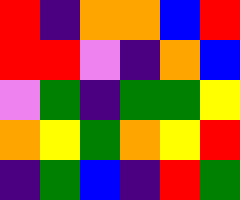[["red", "indigo", "orange", "orange", "blue", "red"], ["red", "red", "violet", "indigo", "orange", "blue"], ["violet", "green", "indigo", "green", "green", "yellow"], ["orange", "yellow", "green", "orange", "yellow", "red"], ["indigo", "green", "blue", "indigo", "red", "green"]]